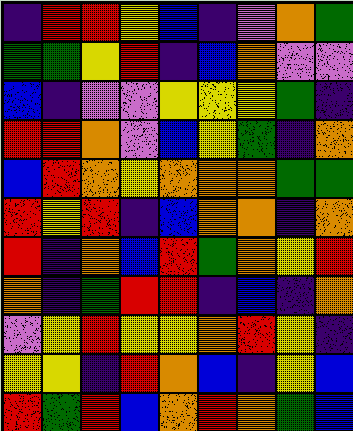[["indigo", "red", "red", "yellow", "blue", "indigo", "violet", "orange", "green"], ["green", "green", "yellow", "red", "indigo", "blue", "orange", "violet", "violet"], ["blue", "indigo", "violet", "violet", "yellow", "yellow", "yellow", "green", "indigo"], ["red", "red", "orange", "violet", "blue", "yellow", "green", "indigo", "orange"], ["blue", "red", "orange", "yellow", "orange", "orange", "orange", "green", "green"], ["red", "yellow", "red", "indigo", "blue", "orange", "orange", "indigo", "orange"], ["red", "indigo", "orange", "blue", "red", "green", "orange", "yellow", "red"], ["orange", "indigo", "green", "red", "red", "indigo", "blue", "indigo", "orange"], ["violet", "yellow", "red", "yellow", "yellow", "orange", "red", "yellow", "indigo"], ["yellow", "yellow", "indigo", "red", "orange", "blue", "indigo", "yellow", "blue"], ["red", "green", "red", "blue", "orange", "red", "orange", "green", "blue"]]